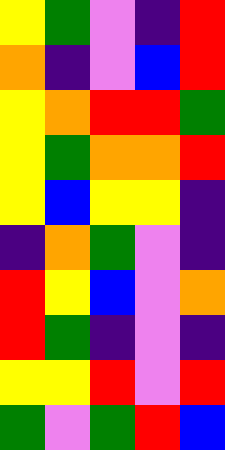[["yellow", "green", "violet", "indigo", "red"], ["orange", "indigo", "violet", "blue", "red"], ["yellow", "orange", "red", "red", "green"], ["yellow", "green", "orange", "orange", "red"], ["yellow", "blue", "yellow", "yellow", "indigo"], ["indigo", "orange", "green", "violet", "indigo"], ["red", "yellow", "blue", "violet", "orange"], ["red", "green", "indigo", "violet", "indigo"], ["yellow", "yellow", "red", "violet", "red"], ["green", "violet", "green", "red", "blue"]]